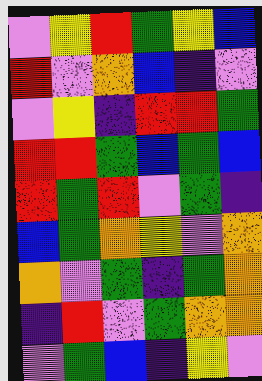[["violet", "yellow", "red", "green", "yellow", "blue"], ["red", "violet", "orange", "blue", "indigo", "violet"], ["violet", "yellow", "indigo", "red", "red", "green"], ["red", "red", "green", "blue", "green", "blue"], ["red", "green", "red", "violet", "green", "indigo"], ["blue", "green", "orange", "yellow", "violet", "orange"], ["orange", "violet", "green", "indigo", "green", "orange"], ["indigo", "red", "violet", "green", "orange", "orange"], ["violet", "green", "blue", "indigo", "yellow", "violet"]]